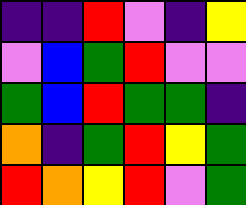[["indigo", "indigo", "red", "violet", "indigo", "yellow"], ["violet", "blue", "green", "red", "violet", "violet"], ["green", "blue", "red", "green", "green", "indigo"], ["orange", "indigo", "green", "red", "yellow", "green"], ["red", "orange", "yellow", "red", "violet", "green"]]